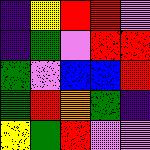[["indigo", "yellow", "red", "red", "violet"], ["indigo", "green", "violet", "red", "red"], ["green", "violet", "blue", "blue", "red"], ["green", "red", "orange", "green", "indigo"], ["yellow", "green", "red", "violet", "violet"]]